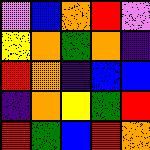[["violet", "blue", "orange", "red", "violet"], ["yellow", "orange", "green", "orange", "indigo"], ["red", "orange", "indigo", "blue", "blue"], ["indigo", "orange", "yellow", "green", "red"], ["red", "green", "blue", "red", "orange"]]